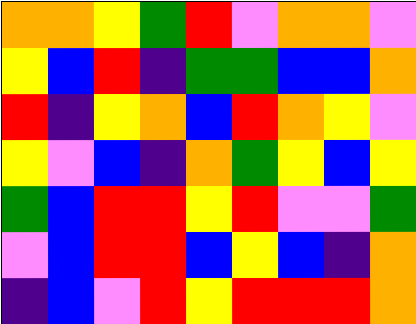[["orange", "orange", "yellow", "green", "red", "violet", "orange", "orange", "violet"], ["yellow", "blue", "red", "indigo", "green", "green", "blue", "blue", "orange"], ["red", "indigo", "yellow", "orange", "blue", "red", "orange", "yellow", "violet"], ["yellow", "violet", "blue", "indigo", "orange", "green", "yellow", "blue", "yellow"], ["green", "blue", "red", "red", "yellow", "red", "violet", "violet", "green"], ["violet", "blue", "red", "red", "blue", "yellow", "blue", "indigo", "orange"], ["indigo", "blue", "violet", "red", "yellow", "red", "red", "red", "orange"]]